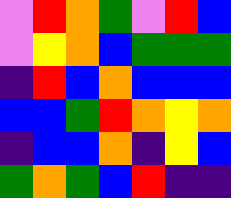[["violet", "red", "orange", "green", "violet", "red", "blue"], ["violet", "yellow", "orange", "blue", "green", "green", "green"], ["indigo", "red", "blue", "orange", "blue", "blue", "blue"], ["blue", "blue", "green", "red", "orange", "yellow", "orange"], ["indigo", "blue", "blue", "orange", "indigo", "yellow", "blue"], ["green", "orange", "green", "blue", "red", "indigo", "indigo"]]